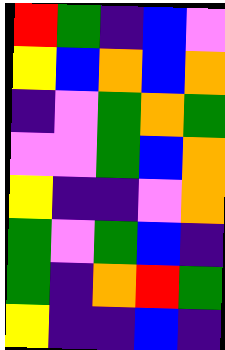[["red", "green", "indigo", "blue", "violet"], ["yellow", "blue", "orange", "blue", "orange"], ["indigo", "violet", "green", "orange", "green"], ["violet", "violet", "green", "blue", "orange"], ["yellow", "indigo", "indigo", "violet", "orange"], ["green", "violet", "green", "blue", "indigo"], ["green", "indigo", "orange", "red", "green"], ["yellow", "indigo", "indigo", "blue", "indigo"]]